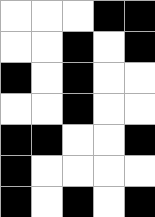[["white", "white", "white", "black", "black"], ["white", "white", "black", "white", "black"], ["black", "white", "black", "white", "white"], ["white", "white", "black", "white", "white"], ["black", "black", "white", "white", "black"], ["black", "white", "white", "white", "white"], ["black", "white", "black", "white", "black"]]